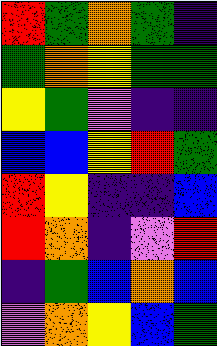[["red", "green", "orange", "green", "indigo"], ["green", "orange", "yellow", "green", "green"], ["yellow", "green", "violet", "indigo", "indigo"], ["blue", "blue", "yellow", "red", "green"], ["red", "yellow", "indigo", "indigo", "blue"], ["red", "orange", "indigo", "violet", "red"], ["indigo", "green", "blue", "orange", "blue"], ["violet", "orange", "yellow", "blue", "green"]]